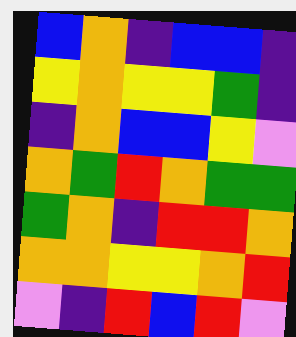[["blue", "orange", "indigo", "blue", "blue", "indigo"], ["yellow", "orange", "yellow", "yellow", "green", "indigo"], ["indigo", "orange", "blue", "blue", "yellow", "violet"], ["orange", "green", "red", "orange", "green", "green"], ["green", "orange", "indigo", "red", "red", "orange"], ["orange", "orange", "yellow", "yellow", "orange", "red"], ["violet", "indigo", "red", "blue", "red", "violet"]]